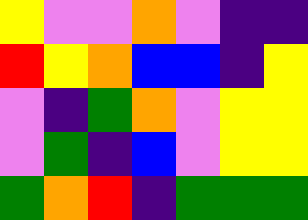[["yellow", "violet", "violet", "orange", "violet", "indigo", "indigo"], ["red", "yellow", "orange", "blue", "blue", "indigo", "yellow"], ["violet", "indigo", "green", "orange", "violet", "yellow", "yellow"], ["violet", "green", "indigo", "blue", "violet", "yellow", "yellow"], ["green", "orange", "red", "indigo", "green", "green", "green"]]